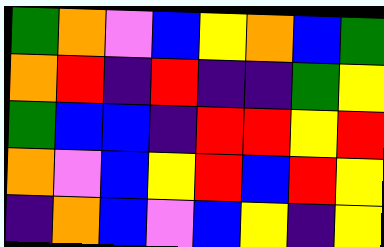[["green", "orange", "violet", "blue", "yellow", "orange", "blue", "green"], ["orange", "red", "indigo", "red", "indigo", "indigo", "green", "yellow"], ["green", "blue", "blue", "indigo", "red", "red", "yellow", "red"], ["orange", "violet", "blue", "yellow", "red", "blue", "red", "yellow"], ["indigo", "orange", "blue", "violet", "blue", "yellow", "indigo", "yellow"]]